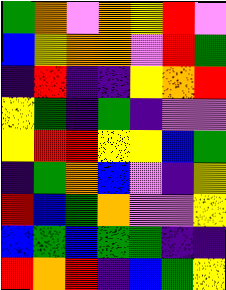[["green", "orange", "violet", "orange", "yellow", "red", "violet"], ["blue", "yellow", "orange", "orange", "violet", "red", "green"], ["indigo", "red", "indigo", "indigo", "yellow", "orange", "red"], ["yellow", "green", "indigo", "green", "indigo", "violet", "violet"], ["yellow", "red", "red", "yellow", "yellow", "blue", "green"], ["indigo", "green", "orange", "blue", "violet", "indigo", "yellow"], ["red", "blue", "green", "orange", "violet", "violet", "yellow"], ["blue", "green", "blue", "green", "green", "indigo", "indigo"], ["red", "orange", "red", "indigo", "blue", "green", "yellow"]]